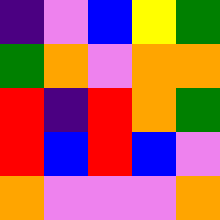[["indigo", "violet", "blue", "yellow", "green"], ["green", "orange", "violet", "orange", "orange"], ["red", "indigo", "red", "orange", "green"], ["red", "blue", "red", "blue", "violet"], ["orange", "violet", "violet", "violet", "orange"]]